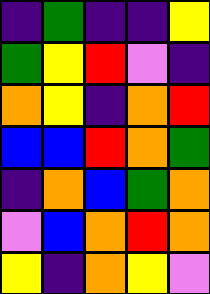[["indigo", "green", "indigo", "indigo", "yellow"], ["green", "yellow", "red", "violet", "indigo"], ["orange", "yellow", "indigo", "orange", "red"], ["blue", "blue", "red", "orange", "green"], ["indigo", "orange", "blue", "green", "orange"], ["violet", "blue", "orange", "red", "orange"], ["yellow", "indigo", "orange", "yellow", "violet"]]